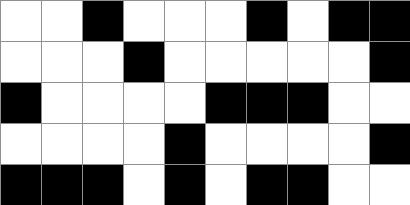[["white", "white", "black", "white", "white", "white", "black", "white", "black", "black"], ["white", "white", "white", "black", "white", "white", "white", "white", "white", "black"], ["black", "white", "white", "white", "white", "black", "black", "black", "white", "white"], ["white", "white", "white", "white", "black", "white", "white", "white", "white", "black"], ["black", "black", "black", "white", "black", "white", "black", "black", "white", "white"]]